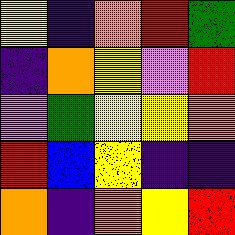[["yellow", "indigo", "orange", "red", "green"], ["indigo", "orange", "yellow", "violet", "red"], ["violet", "green", "yellow", "yellow", "orange"], ["red", "blue", "yellow", "indigo", "indigo"], ["orange", "indigo", "orange", "yellow", "red"]]